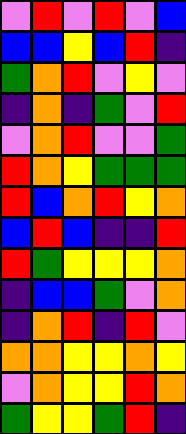[["violet", "red", "violet", "red", "violet", "blue"], ["blue", "blue", "yellow", "blue", "red", "indigo"], ["green", "orange", "red", "violet", "yellow", "violet"], ["indigo", "orange", "indigo", "green", "violet", "red"], ["violet", "orange", "red", "violet", "violet", "green"], ["red", "orange", "yellow", "green", "green", "green"], ["red", "blue", "orange", "red", "yellow", "orange"], ["blue", "red", "blue", "indigo", "indigo", "red"], ["red", "green", "yellow", "yellow", "yellow", "orange"], ["indigo", "blue", "blue", "green", "violet", "orange"], ["indigo", "orange", "red", "indigo", "red", "violet"], ["orange", "orange", "yellow", "yellow", "orange", "yellow"], ["violet", "orange", "yellow", "yellow", "red", "orange"], ["green", "yellow", "yellow", "green", "red", "indigo"]]